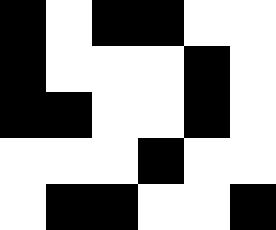[["black", "white", "black", "black", "white", "white"], ["black", "white", "white", "white", "black", "white"], ["black", "black", "white", "white", "black", "white"], ["white", "white", "white", "black", "white", "white"], ["white", "black", "black", "white", "white", "black"]]